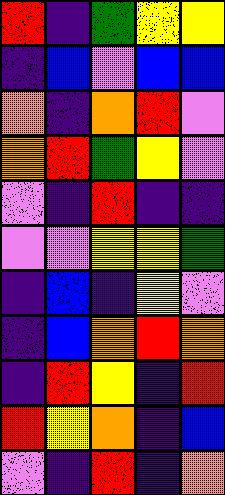[["red", "indigo", "green", "yellow", "yellow"], ["indigo", "blue", "violet", "blue", "blue"], ["orange", "indigo", "orange", "red", "violet"], ["orange", "red", "green", "yellow", "violet"], ["violet", "indigo", "red", "indigo", "indigo"], ["violet", "violet", "yellow", "yellow", "green"], ["indigo", "blue", "indigo", "yellow", "violet"], ["indigo", "blue", "orange", "red", "orange"], ["indigo", "red", "yellow", "indigo", "red"], ["red", "yellow", "orange", "indigo", "blue"], ["violet", "indigo", "red", "indigo", "orange"]]